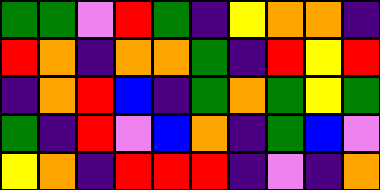[["green", "green", "violet", "red", "green", "indigo", "yellow", "orange", "orange", "indigo"], ["red", "orange", "indigo", "orange", "orange", "green", "indigo", "red", "yellow", "red"], ["indigo", "orange", "red", "blue", "indigo", "green", "orange", "green", "yellow", "green"], ["green", "indigo", "red", "violet", "blue", "orange", "indigo", "green", "blue", "violet"], ["yellow", "orange", "indigo", "red", "red", "red", "indigo", "violet", "indigo", "orange"]]